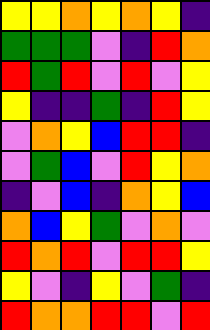[["yellow", "yellow", "orange", "yellow", "orange", "yellow", "indigo"], ["green", "green", "green", "violet", "indigo", "red", "orange"], ["red", "green", "red", "violet", "red", "violet", "yellow"], ["yellow", "indigo", "indigo", "green", "indigo", "red", "yellow"], ["violet", "orange", "yellow", "blue", "red", "red", "indigo"], ["violet", "green", "blue", "violet", "red", "yellow", "orange"], ["indigo", "violet", "blue", "indigo", "orange", "yellow", "blue"], ["orange", "blue", "yellow", "green", "violet", "orange", "violet"], ["red", "orange", "red", "violet", "red", "red", "yellow"], ["yellow", "violet", "indigo", "yellow", "violet", "green", "indigo"], ["red", "orange", "orange", "red", "red", "violet", "red"]]